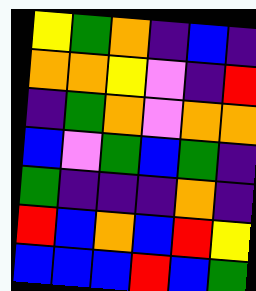[["yellow", "green", "orange", "indigo", "blue", "indigo"], ["orange", "orange", "yellow", "violet", "indigo", "red"], ["indigo", "green", "orange", "violet", "orange", "orange"], ["blue", "violet", "green", "blue", "green", "indigo"], ["green", "indigo", "indigo", "indigo", "orange", "indigo"], ["red", "blue", "orange", "blue", "red", "yellow"], ["blue", "blue", "blue", "red", "blue", "green"]]